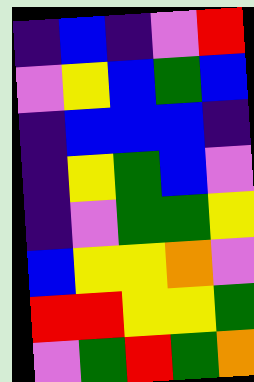[["indigo", "blue", "indigo", "violet", "red"], ["violet", "yellow", "blue", "green", "blue"], ["indigo", "blue", "blue", "blue", "indigo"], ["indigo", "yellow", "green", "blue", "violet"], ["indigo", "violet", "green", "green", "yellow"], ["blue", "yellow", "yellow", "orange", "violet"], ["red", "red", "yellow", "yellow", "green"], ["violet", "green", "red", "green", "orange"]]